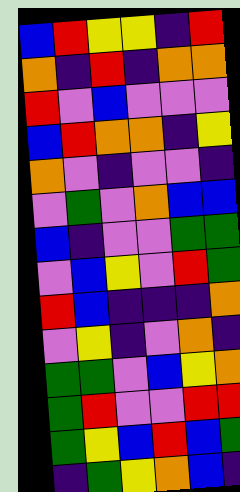[["blue", "red", "yellow", "yellow", "indigo", "red"], ["orange", "indigo", "red", "indigo", "orange", "orange"], ["red", "violet", "blue", "violet", "violet", "violet"], ["blue", "red", "orange", "orange", "indigo", "yellow"], ["orange", "violet", "indigo", "violet", "violet", "indigo"], ["violet", "green", "violet", "orange", "blue", "blue"], ["blue", "indigo", "violet", "violet", "green", "green"], ["violet", "blue", "yellow", "violet", "red", "green"], ["red", "blue", "indigo", "indigo", "indigo", "orange"], ["violet", "yellow", "indigo", "violet", "orange", "indigo"], ["green", "green", "violet", "blue", "yellow", "orange"], ["green", "red", "violet", "violet", "red", "red"], ["green", "yellow", "blue", "red", "blue", "green"], ["indigo", "green", "yellow", "orange", "blue", "indigo"]]